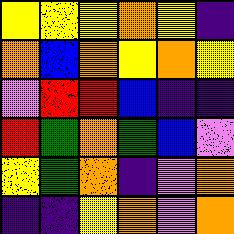[["yellow", "yellow", "yellow", "orange", "yellow", "indigo"], ["orange", "blue", "orange", "yellow", "orange", "yellow"], ["violet", "red", "red", "blue", "indigo", "indigo"], ["red", "green", "orange", "green", "blue", "violet"], ["yellow", "green", "orange", "indigo", "violet", "orange"], ["indigo", "indigo", "yellow", "orange", "violet", "orange"]]